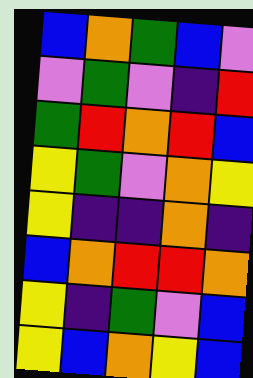[["blue", "orange", "green", "blue", "violet"], ["violet", "green", "violet", "indigo", "red"], ["green", "red", "orange", "red", "blue"], ["yellow", "green", "violet", "orange", "yellow"], ["yellow", "indigo", "indigo", "orange", "indigo"], ["blue", "orange", "red", "red", "orange"], ["yellow", "indigo", "green", "violet", "blue"], ["yellow", "blue", "orange", "yellow", "blue"]]